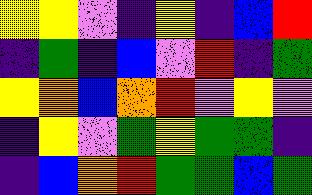[["yellow", "yellow", "violet", "indigo", "yellow", "indigo", "blue", "red"], ["indigo", "green", "indigo", "blue", "violet", "red", "indigo", "green"], ["yellow", "orange", "blue", "orange", "red", "violet", "yellow", "violet"], ["indigo", "yellow", "violet", "green", "yellow", "green", "green", "indigo"], ["indigo", "blue", "orange", "red", "green", "green", "blue", "green"]]